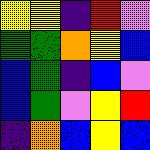[["yellow", "yellow", "indigo", "red", "violet"], ["green", "green", "orange", "yellow", "blue"], ["blue", "green", "indigo", "blue", "violet"], ["blue", "green", "violet", "yellow", "red"], ["indigo", "orange", "blue", "yellow", "blue"]]